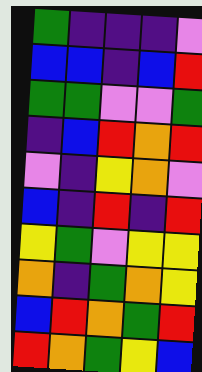[["green", "indigo", "indigo", "indigo", "violet"], ["blue", "blue", "indigo", "blue", "red"], ["green", "green", "violet", "violet", "green"], ["indigo", "blue", "red", "orange", "red"], ["violet", "indigo", "yellow", "orange", "violet"], ["blue", "indigo", "red", "indigo", "red"], ["yellow", "green", "violet", "yellow", "yellow"], ["orange", "indigo", "green", "orange", "yellow"], ["blue", "red", "orange", "green", "red"], ["red", "orange", "green", "yellow", "blue"]]